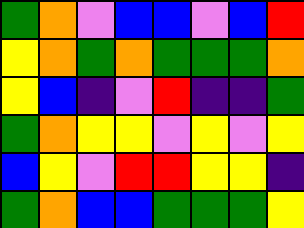[["green", "orange", "violet", "blue", "blue", "violet", "blue", "red"], ["yellow", "orange", "green", "orange", "green", "green", "green", "orange"], ["yellow", "blue", "indigo", "violet", "red", "indigo", "indigo", "green"], ["green", "orange", "yellow", "yellow", "violet", "yellow", "violet", "yellow"], ["blue", "yellow", "violet", "red", "red", "yellow", "yellow", "indigo"], ["green", "orange", "blue", "blue", "green", "green", "green", "yellow"]]